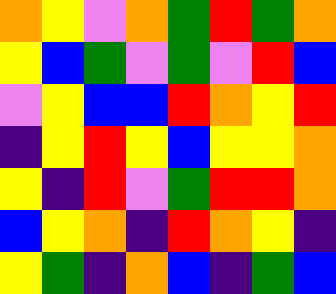[["orange", "yellow", "violet", "orange", "green", "red", "green", "orange"], ["yellow", "blue", "green", "violet", "green", "violet", "red", "blue"], ["violet", "yellow", "blue", "blue", "red", "orange", "yellow", "red"], ["indigo", "yellow", "red", "yellow", "blue", "yellow", "yellow", "orange"], ["yellow", "indigo", "red", "violet", "green", "red", "red", "orange"], ["blue", "yellow", "orange", "indigo", "red", "orange", "yellow", "indigo"], ["yellow", "green", "indigo", "orange", "blue", "indigo", "green", "blue"]]